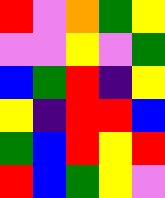[["red", "violet", "orange", "green", "yellow"], ["violet", "violet", "yellow", "violet", "green"], ["blue", "green", "red", "indigo", "yellow"], ["yellow", "indigo", "red", "red", "blue"], ["green", "blue", "red", "yellow", "red"], ["red", "blue", "green", "yellow", "violet"]]